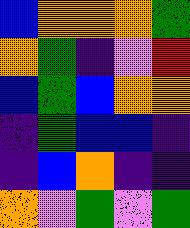[["blue", "orange", "orange", "orange", "green"], ["orange", "green", "indigo", "violet", "red"], ["blue", "green", "blue", "orange", "orange"], ["indigo", "green", "blue", "blue", "indigo"], ["indigo", "blue", "orange", "indigo", "indigo"], ["orange", "violet", "green", "violet", "green"]]